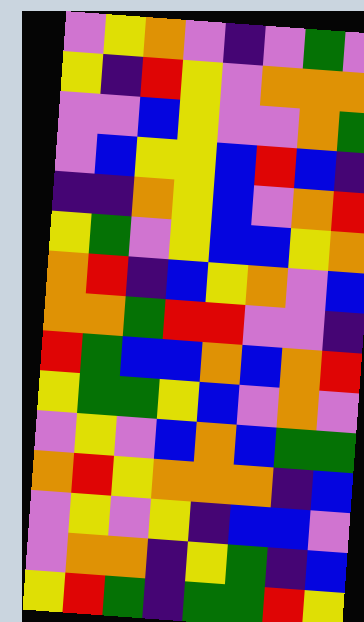[["violet", "yellow", "orange", "violet", "indigo", "violet", "green", "violet"], ["yellow", "indigo", "red", "yellow", "violet", "orange", "orange", "orange"], ["violet", "violet", "blue", "yellow", "violet", "violet", "orange", "green"], ["violet", "blue", "yellow", "yellow", "blue", "red", "blue", "indigo"], ["indigo", "indigo", "orange", "yellow", "blue", "violet", "orange", "red"], ["yellow", "green", "violet", "yellow", "blue", "blue", "yellow", "orange"], ["orange", "red", "indigo", "blue", "yellow", "orange", "violet", "blue"], ["orange", "orange", "green", "red", "red", "violet", "violet", "indigo"], ["red", "green", "blue", "blue", "orange", "blue", "orange", "red"], ["yellow", "green", "green", "yellow", "blue", "violet", "orange", "violet"], ["violet", "yellow", "violet", "blue", "orange", "blue", "green", "green"], ["orange", "red", "yellow", "orange", "orange", "orange", "indigo", "blue"], ["violet", "yellow", "violet", "yellow", "indigo", "blue", "blue", "violet"], ["violet", "orange", "orange", "indigo", "yellow", "green", "indigo", "blue"], ["yellow", "red", "green", "indigo", "green", "green", "red", "yellow"]]